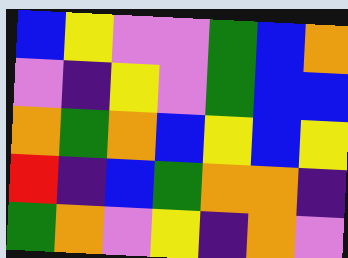[["blue", "yellow", "violet", "violet", "green", "blue", "orange"], ["violet", "indigo", "yellow", "violet", "green", "blue", "blue"], ["orange", "green", "orange", "blue", "yellow", "blue", "yellow"], ["red", "indigo", "blue", "green", "orange", "orange", "indigo"], ["green", "orange", "violet", "yellow", "indigo", "orange", "violet"]]